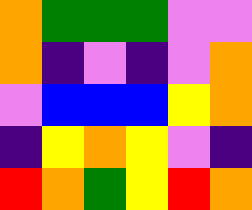[["orange", "green", "green", "green", "violet", "violet"], ["orange", "indigo", "violet", "indigo", "violet", "orange"], ["violet", "blue", "blue", "blue", "yellow", "orange"], ["indigo", "yellow", "orange", "yellow", "violet", "indigo"], ["red", "orange", "green", "yellow", "red", "orange"]]